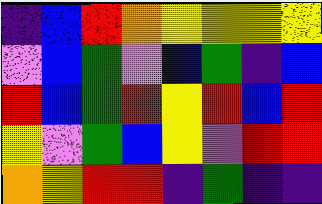[["indigo", "blue", "red", "orange", "yellow", "yellow", "yellow", "yellow"], ["violet", "blue", "green", "violet", "blue", "green", "indigo", "blue"], ["red", "blue", "green", "red", "yellow", "red", "blue", "red"], ["yellow", "violet", "green", "blue", "yellow", "violet", "red", "red"], ["orange", "yellow", "red", "red", "indigo", "green", "indigo", "indigo"]]